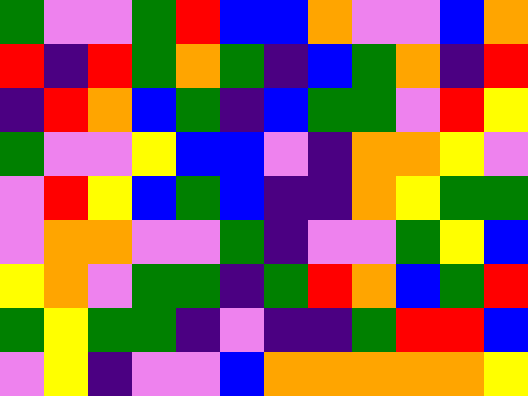[["green", "violet", "violet", "green", "red", "blue", "blue", "orange", "violet", "violet", "blue", "orange"], ["red", "indigo", "red", "green", "orange", "green", "indigo", "blue", "green", "orange", "indigo", "red"], ["indigo", "red", "orange", "blue", "green", "indigo", "blue", "green", "green", "violet", "red", "yellow"], ["green", "violet", "violet", "yellow", "blue", "blue", "violet", "indigo", "orange", "orange", "yellow", "violet"], ["violet", "red", "yellow", "blue", "green", "blue", "indigo", "indigo", "orange", "yellow", "green", "green"], ["violet", "orange", "orange", "violet", "violet", "green", "indigo", "violet", "violet", "green", "yellow", "blue"], ["yellow", "orange", "violet", "green", "green", "indigo", "green", "red", "orange", "blue", "green", "red"], ["green", "yellow", "green", "green", "indigo", "violet", "indigo", "indigo", "green", "red", "red", "blue"], ["violet", "yellow", "indigo", "violet", "violet", "blue", "orange", "orange", "orange", "orange", "orange", "yellow"]]